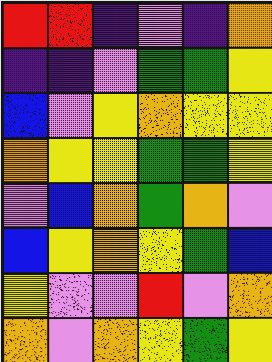[["red", "red", "indigo", "violet", "indigo", "orange"], ["indigo", "indigo", "violet", "green", "green", "yellow"], ["blue", "violet", "yellow", "orange", "yellow", "yellow"], ["orange", "yellow", "yellow", "green", "green", "yellow"], ["violet", "blue", "orange", "green", "orange", "violet"], ["blue", "yellow", "orange", "yellow", "green", "blue"], ["yellow", "violet", "violet", "red", "violet", "orange"], ["orange", "violet", "orange", "yellow", "green", "yellow"]]